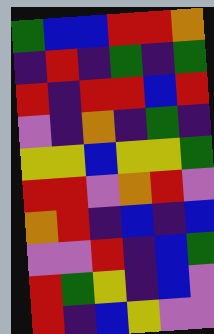[["green", "blue", "blue", "red", "red", "orange"], ["indigo", "red", "indigo", "green", "indigo", "green"], ["red", "indigo", "red", "red", "blue", "red"], ["violet", "indigo", "orange", "indigo", "green", "indigo"], ["yellow", "yellow", "blue", "yellow", "yellow", "green"], ["red", "red", "violet", "orange", "red", "violet"], ["orange", "red", "indigo", "blue", "indigo", "blue"], ["violet", "violet", "red", "indigo", "blue", "green"], ["red", "green", "yellow", "indigo", "blue", "violet"], ["red", "indigo", "blue", "yellow", "violet", "violet"]]